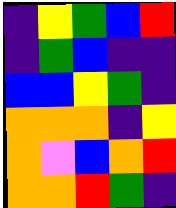[["indigo", "yellow", "green", "blue", "red"], ["indigo", "green", "blue", "indigo", "indigo"], ["blue", "blue", "yellow", "green", "indigo"], ["orange", "orange", "orange", "indigo", "yellow"], ["orange", "violet", "blue", "orange", "red"], ["orange", "orange", "red", "green", "indigo"]]